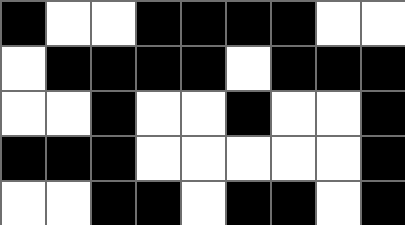[["black", "white", "white", "black", "black", "black", "black", "white", "white"], ["white", "black", "black", "black", "black", "white", "black", "black", "black"], ["white", "white", "black", "white", "white", "black", "white", "white", "black"], ["black", "black", "black", "white", "white", "white", "white", "white", "black"], ["white", "white", "black", "black", "white", "black", "black", "white", "black"]]